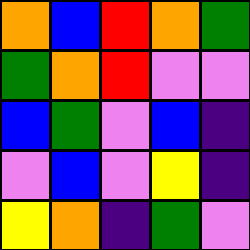[["orange", "blue", "red", "orange", "green"], ["green", "orange", "red", "violet", "violet"], ["blue", "green", "violet", "blue", "indigo"], ["violet", "blue", "violet", "yellow", "indigo"], ["yellow", "orange", "indigo", "green", "violet"]]